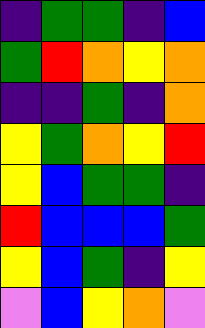[["indigo", "green", "green", "indigo", "blue"], ["green", "red", "orange", "yellow", "orange"], ["indigo", "indigo", "green", "indigo", "orange"], ["yellow", "green", "orange", "yellow", "red"], ["yellow", "blue", "green", "green", "indigo"], ["red", "blue", "blue", "blue", "green"], ["yellow", "blue", "green", "indigo", "yellow"], ["violet", "blue", "yellow", "orange", "violet"]]